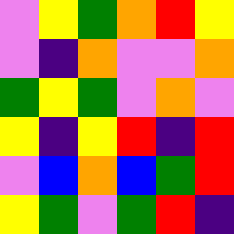[["violet", "yellow", "green", "orange", "red", "yellow"], ["violet", "indigo", "orange", "violet", "violet", "orange"], ["green", "yellow", "green", "violet", "orange", "violet"], ["yellow", "indigo", "yellow", "red", "indigo", "red"], ["violet", "blue", "orange", "blue", "green", "red"], ["yellow", "green", "violet", "green", "red", "indigo"]]